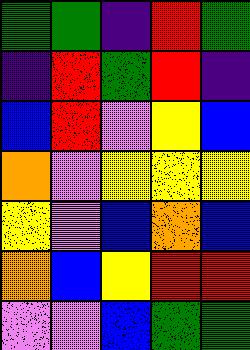[["green", "green", "indigo", "red", "green"], ["indigo", "red", "green", "red", "indigo"], ["blue", "red", "violet", "yellow", "blue"], ["orange", "violet", "yellow", "yellow", "yellow"], ["yellow", "violet", "blue", "orange", "blue"], ["orange", "blue", "yellow", "red", "red"], ["violet", "violet", "blue", "green", "green"]]